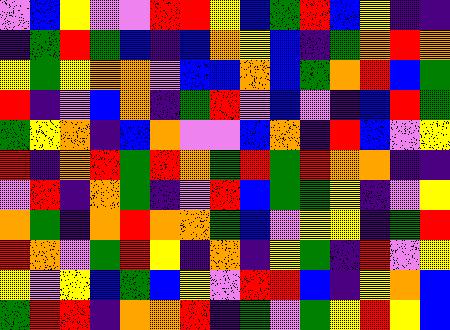[["violet", "blue", "yellow", "violet", "violet", "red", "red", "yellow", "blue", "green", "red", "blue", "yellow", "indigo", "indigo"], ["indigo", "green", "red", "green", "blue", "indigo", "blue", "orange", "yellow", "blue", "indigo", "green", "orange", "red", "orange"], ["yellow", "green", "yellow", "orange", "orange", "violet", "blue", "blue", "orange", "blue", "green", "orange", "red", "blue", "green"], ["red", "indigo", "violet", "blue", "orange", "indigo", "green", "red", "violet", "blue", "violet", "indigo", "blue", "red", "green"], ["green", "yellow", "orange", "indigo", "blue", "orange", "violet", "violet", "blue", "orange", "indigo", "red", "blue", "violet", "yellow"], ["red", "indigo", "orange", "red", "green", "red", "orange", "green", "red", "green", "red", "orange", "orange", "indigo", "indigo"], ["violet", "red", "indigo", "orange", "green", "indigo", "violet", "red", "blue", "green", "green", "yellow", "indigo", "violet", "yellow"], ["orange", "green", "indigo", "orange", "red", "orange", "orange", "green", "blue", "violet", "yellow", "yellow", "indigo", "green", "red"], ["red", "orange", "violet", "green", "red", "yellow", "indigo", "orange", "indigo", "yellow", "green", "indigo", "red", "violet", "yellow"], ["yellow", "violet", "yellow", "blue", "green", "blue", "yellow", "violet", "red", "red", "blue", "indigo", "yellow", "orange", "blue"], ["green", "red", "red", "indigo", "orange", "orange", "red", "indigo", "green", "violet", "green", "yellow", "red", "yellow", "blue"]]